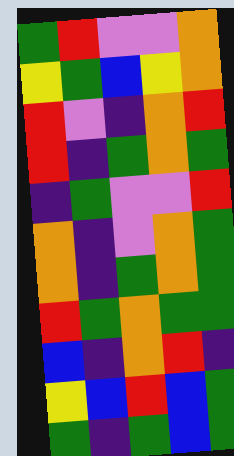[["green", "red", "violet", "violet", "orange"], ["yellow", "green", "blue", "yellow", "orange"], ["red", "violet", "indigo", "orange", "red"], ["red", "indigo", "green", "orange", "green"], ["indigo", "green", "violet", "violet", "red"], ["orange", "indigo", "violet", "orange", "green"], ["orange", "indigo", "green", "orange", "green"], ["red", "green", "orange", "green", "green"], ["blue", "indigo", "orange", "red", "indigo"], ["yellow", "blue", "red", "blue", "green"], ["green", "indigo", "green", "blue", "green"]]